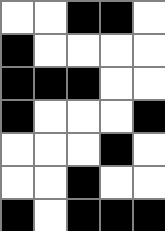[["white", "white", "black", "black", "white"], ["black", "white", "white", "white", "white"], ["black", "black", "black", "white", "white"], ["black", "white", "white", "white", "black"], ["white", "white", "white", "black", "white"], ["white", "white", "black", "white", "white"], ["black", "white", "black", "black", "black"]]